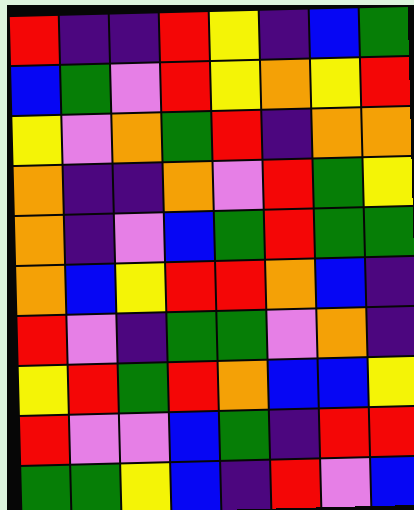[["red", "indigo", "indigo", "red", "yellow", "indigo", "blue", "green"], ["blue", "green", "violet", "red", "yellow", "orange", "yellow", "red"], ["yellow", "violet", "orange", "green", "red", "indigo", "orange", "orange"], ["orange", "indigo", "indigo", "orange", "violet", "red", "green", "yellow"], ["orange", "indigo", "violet", "blue", "green", "red", "green", "green"], ["orange", "blue", "yellow", "red", "red", "orange", "blue", "indigo"], ["red", "violet", "indigo", "green", "green", "violet", "orange", "indigo"], ["yellow", "red", "green", "red", "orange", "blue", "blue", "yellow"], ["red", "violet", "violet", "blue", "green", "indigo", "red", "red"], ["green", "green", "yellow", "blue", "indigo", "red", "violet", "blue"]]